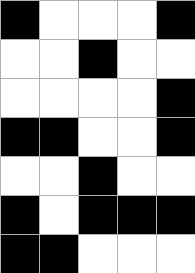[["black", "white", "white", "white", "black"], ["white", "white", "black", "white", "white"], ["white", "white", "white", "white", "black"], ["black", "black", "white", "white", "black"], ["white", "white", "black", "white", "white"], ["black", "white", "black", "black", "black"], ["black", "black", "white", "white", "white"]]